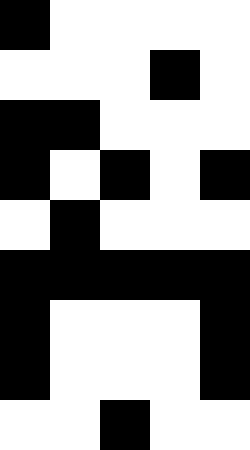[["black", "white", "white", "white", "white"], ["white", "white", "white", "black", "white"], ["black", "black", "white", "white", "white"], ["black", "white", "black", "white", "black"], ["white", "black", "white", "white", "white"], ["black", "black", "black", "black", "black"], ["black", "white", "white", "white", "black"], ["black", "white", "white", "white", "black"], ["white", "white", "black", "white", "white"]]